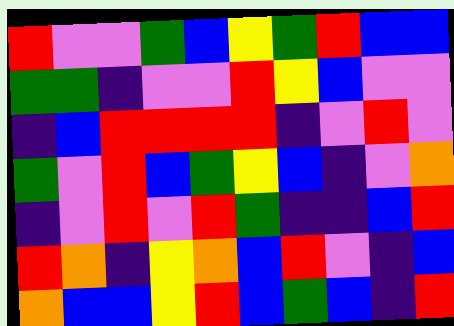[["red", "violet", "violet", "green", "blue", "yellow", "green", "red", "blue", "blue"], ["green", "green", "indigo", "violet", "violet", "red", "yellow", "blue", "violet", "violet"], ["indigo", "blue", "red", "red", "red", "red", "indigo", "violet", "red", "violet"], ["green", "violet", "red", "blue", "green", "yellow", "blue", "indigo", "violet", "orange"], ["indigo", "violet", "red", "violet", "red", "green", "indigo", "indigo", "blue", "red"], ["red", "orange", "indigo", "yellow", "orange", "blue", "red", "violet", "indigo", "blue"], ["orange", "blue", "blue", "yellow", "red", "blue", "green", "blue", "indigo", "red"]]